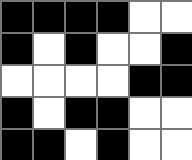[["black", "black", "black", "black", "white", "white"], ["black", "white", "black", "white", "white", "black"], ["white", "white", "white", "white", "black", "black"], ["black", "white", "black", "black", "white", "white"], ["black", "black", "white", "black", "white", "white"]]